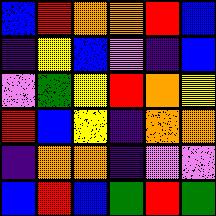[["blue", "red", "orange", "orange", "red", "blue"], ["indigo", "yellow", "blue", "violet", "indigo", "blue"], ["violet", "green", "yellow", "red", "orange", "yellow"], ["red", "blue", "yellow", "indigo", "orange", "orange"], ["indigo", "orange", "orange", "indigo", "violet", "violet"], ["blue", "red", "blue", "green", "red", "green"]]